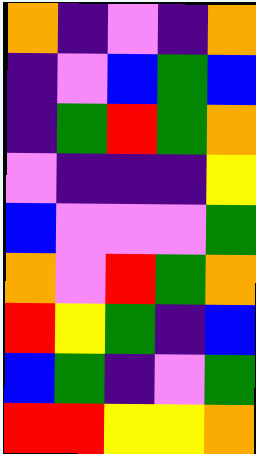[["orange", "indigo", "violet", "indigo", "orange"], ["indigo", "violet", "blue", "green", "blue"], ["indigo", "green", "red", "green", "orange"], ["violet", "indigo", "indigo", "indigo", "yellow"], ["blue", "violet", "violet", "violet", "green"], ["orange", "violet", "red", "green", "orange"], ["red", "yellow", "green", "indigo", "blue"], ["blue", "green", "indigo", "violet", "green"], ["red", "red", "yellow", "yellow", "orange"]]